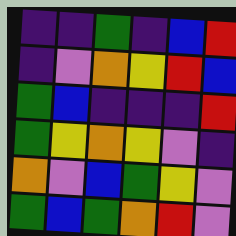[["indigo", "indigo", "green", "indigo", "blue", "red"], ["indigo", "violet", "orange", "yellow", "red", "blue"], ["green", "blue", "indigo", "indigo", "indigo", "red"], ["green", "yellow", "orange", "yellow", "violet", "indigo"], ["orange", "violet", "blue", "green", "yellow", "violet"], ["green", "blue", "green", "orange", "red", "violet"]]